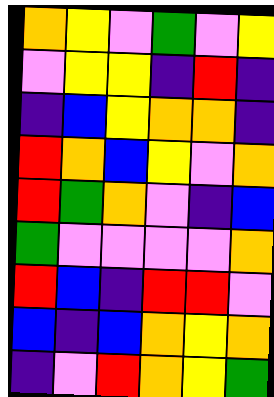[["orange", "yellow", "violet", "green", "violet", "yellow"], ["violet", "yellow", "yellow", "indigo", "red", "indigo"], ["indigo", "blue", "yellow", "orange", "orange", "indigo"], ["red", "orange", "blue", "yellow", "violet", "orange"], ["red", "green", "orange", "violet", "indigo", "blue"], ["green", "violet", "violet", "violet", "violet", "orange"], ["red", "blue", "indigo", "red", "red", "violet"], ["blue", "indigo", "blue", "orange", "yellow", "orange"], ["indigo", "violet", "red", "orange", "yellow", "green"]]